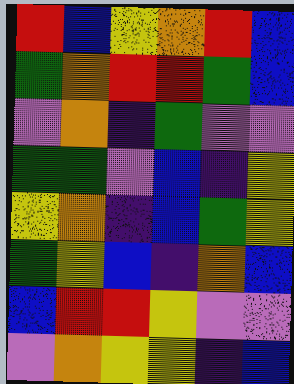[["red", "blue", "yellow", "orange", "red", "blue"], ["green", "orange", "red", "red", "green", "blue"], ["violet", "orange", "indigo", "green", "violet", "violet"], ["green", "green", "violet", "blue", "indigo", "yellow"], ["yellow", "orange", "indigo", "blue", "green", "yellow"], ["green", "yellow", "blue", "indigo", "orange", "blue"], ["blue", "red", "red", "yellow", "violet", "violet"], ["violet", "orange", "yellow", "yellow", "indigo", "blue"]]